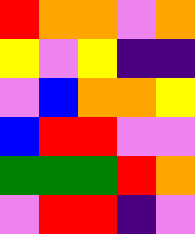[["red", "orange", "orange", "violet", "orange"], ["yellow", "violet", "yellow", "indigo", "indigo"], ["violet", "blue", "orange", "orange", "yellow"], ["blue", "red", "red", "violet", "violet"], ["green", "green", "green", "red", "orange"], ["violet", "red", "red", "indigo", "violet"]]